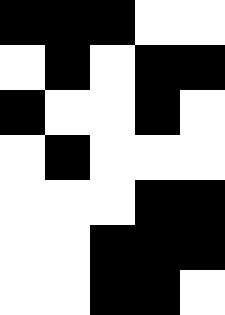[["black", "black", "black", "white", "white"], ["white", "black", "white", "black", "black"], ["black", "white", "white", "black", "white"], ["white", "black", "white", "white", "white"], ["white", "white", "white", "black", "black"], ["white", "white", "black", "black", "black"], ["white", "white", "black", "black", "white"]]